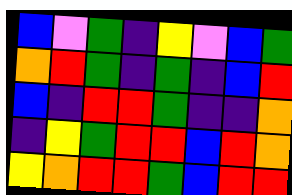[["blue", "violet", "green", "indigo", "yellow", "violet", "blue", "green"], ["orange", "red", "green", "indigo", "green", "indigo", "blue", "red"], ["blue", "indigo", "red", "red", "green", "indigo", "indigo", "orange"], ["indigo", "yellow", "green", "red", "red", "blue", "red", "orange"], ["yellow", "orange", "red", "red", "green", "blue", "red", "red"]]